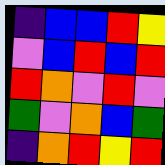[["indigo", "blue", "blue", "red", "yellow"], ["violet", "blue", "red", "blue", "red"], ["red", "orange", "violet", "red", "violet"], ["green", "violet", "orange", "blue", "green"], ["indigo", "orange", "red", "yellow", "red"]]